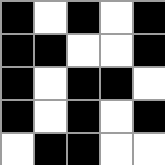[["black", "white", "black", "white", "black"], ["black", "black", "white", "white", "black"], ["black", "white", "black", "black", "white"], ["black", "white", "black", "white", "black"], ["white", "black", "black", "white", "white"]]